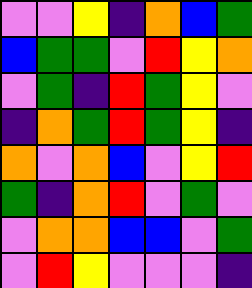[["violet", "violet", "yellow", "indigo", "orange", "blue", "green"], ["blue", "green", "green", "violet", "red", "yellow", "orange"], ["violet", "green", "indigo", "red", "green", "yellow", "violet"], ["indigo", "orange", "green", "red", "green", "yellow", "indigo"], ["orange", "violet", "orange", "blue", "violet", "yellow", "red"], ["green", "indigo", "orange", "red", "violet", "green", "violet"], ["violet", "orange", "orange", "blue", "blue", "violet", "green"], ["violet", "red", "yellow", "violet", "violet", "violet", "indigo"]]